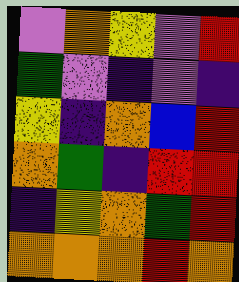[["violet", "orange", "yellow", "violet", "red"], ["green", "violet", "indigo", "violet", "indigo"], ["yellow", "indigo", "orange", "blue", "red"], ["orange", "green", "indigo", "red", "red"], ["indigo", "yellow", "orange", "green", "red"], ["orange", "orange", "orange", "red", "orange"]]